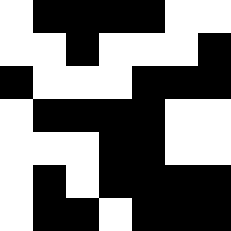[["white", "black", "black", "black", "black", "white", "white"], ["white", "white", "black", "white", "white", "white", "black"], ["black", "white", "white", "white", "black", "black", "black"], ["white", "black", "black", "black", "black", "white", "white"], ["white", "white", "white", "black", "black", "white", "white"], ["white", "black", "white", "black", "black", "black", "black"], ["white", "black", "black", "white", "black", "black", "black"]]